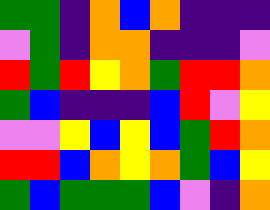[["green", "green", "indigo", "orange", "blue", "orange", "indigo", "indigo", "indigo"], ["violet", "green", "indigo", "orange", "orange", "indigo", "indigo", "indigo", "violet"], ["red", "green", "red", "yellow", "orange", "green", "red", "red", "orange"], ["green", "blue", "indigo", "indigo", "indigo", "blue", "red", "violet", "yellow"], ["violet", "violet", "yellow", "blue", "yellow", "blue", "green", "red", "orange"], ["red", "red", "blue", "orange", "yellow", "orange", "green", "blue", "yellow"], ["green", "blue", "green", "green", "green", "blue", "violet", "indigo", "orange"]]